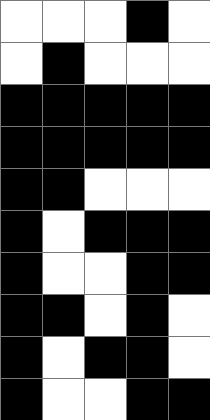[["white", "white", "white", "black", "white"], ["white", "black", "white", "white", "white"], ["black", "black", "black", "black", "black"], ["black", "black", "black", "black", "black"], ["black", "black", "white", "white", "white"], ["black", "white", "black", "black", "black"], ["black", "white", "white", "black", "black"], ["black", "black", "white", "black", "white"], ["black", "white", "black", "black", "white"], ["black", "white", "white", "black", "black"]]